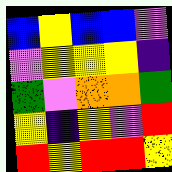[["blue", "yellow", "blue", "blue", "violet"], ["violet", "yellow", "yellow", "yellow", "indigo"], ["green", "violet", "orange", "orange", "green"], ["yellow", "indigo", "yellow", "violet", "red"], ["red", "yellow", "red", "red", "yellow"]]